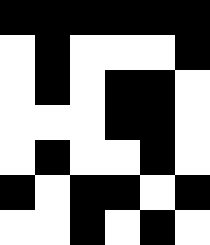[["black", "black", "black", "black", "black", "black"], ["white", "black", "white", "white", "white", "black"], ["white", "black", "white", "black", "black", "white"], ["white", "white", "white", "black", "black", "white"], ["white", "black", "white", "white", "black", "white"], ["black", "white", "black", "black", "white", "black"], ["white", "white", "black", "white", "black", "white"]]